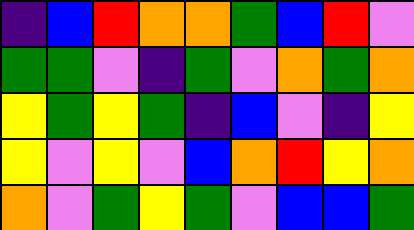[["indigo", "blue", "red", "orange", "orange", "green", "blue", "red", "violet"], ["green", "green", "violet", "indigo", "green", "violet", "orange", "green", "orange"], ["yellow", "green", "yellow", "green", "indigo", "blue", "violet", "indigo", "yellow"], ["yellow", "violet", "yellow", "violet", "blue", "orange", "red", "yellow", "orange"], ["orange", "violet", "green", "yellow", "green", "violet", "blue", "blue", "green"]]